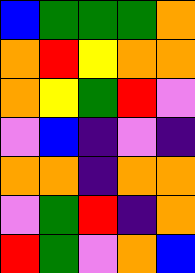[["blue", "green", "green", "green", "orange"], ["orange", "red", "yellow", "orange", "orange"], ["orange", "yellow", "green", "red", "violet"], ["violet", "blue", "indigo", "violet", "indigo"], ["orange", "orange", "indigo", "orange", "orange"], ["violet", "green", "red", "indigo", "orange"], ["red", "green", "violet", "orange", "blue"]]